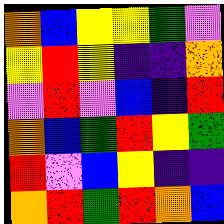[["orange", "blue", "yellow", "yellow", "green", "violet"], ["yellow", "red", "yellow", "indigo", "indigo", "orange"], ["violet", "red", "violet", "blue", "indigo", "red"], ["orange", "blue", "green", "red", "yellow", "green"], ["red", "violet", "blue", "yellow", "indigo", "indigo"], ["orange", "red", "green", "red", "orange", "blue"]]